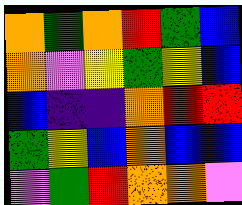[["orange", "green", "orange", "red", "green", "blue"], ["orange", "violet", "yellow", "green", "yellow", "blue"], ["blue", "indigo", "indigo", "orange", "red", "red"], ["green", "yellow", "blue", "orange", "blue", "blue"], ["violet", "green", "red", "orange", "orange", "violet"]]